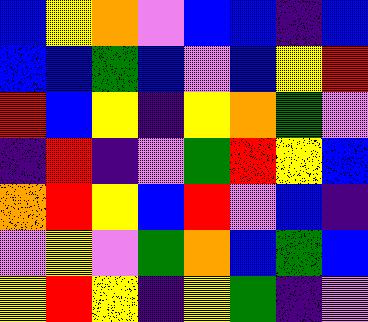[["blue", "yellow", "orange", "violet", "blue", "blue", "indigo", "blue"], ["blue", "blue", "green", "blue", "violet", "blue", "yellow", "red"], ["red", "blue", "yellow", "indigo", "yellow", "orange", "green", "violet"], ["indigo", "red", "indigo", "violet", "green", "red", "yellow", "blue"], ["orange", "red", "yellow", "blue", "red", "violet", "blue", "indigo"], ["violet", "yellow", "violet", "green", "orange", "blue", "green", "blue"], ["yellow", "red", "yellow", "indigo", "yellow", "green", "indigo", "violet"]]